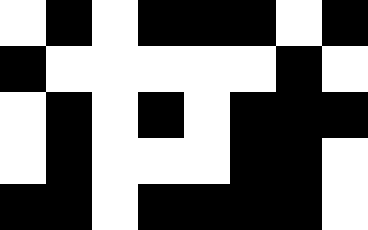[["white", "black", "white", "black", "black", "black", "white", "black"], ["black", "white", "white", "white", "white", "white", "black", "white"], ["white", "black", "white", "black", "white", "black", "black", "black"], ["white", "black", "white", "white", "white", "black", "black", "white"], ["black", "black", "white", "black", "black", "black", "black", "white"]]